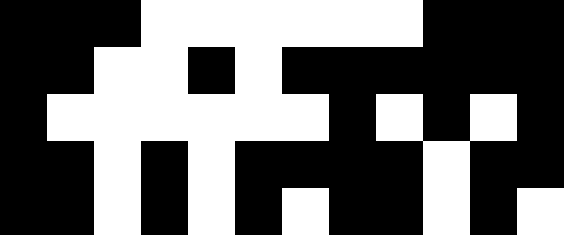[["black", "black", "black", "white", "white", "white", "white", "white", "white", "black", "black", "black"], ["black", "black", "white", "white", "black", "white", "black", "black", "black", "black", "black", "black"], ["black", "white", "white", "white", "white", "white", "white", "black", "white", "black", "white", "black"], ["black", "black", "white", "black", "white", "black", "black", "black", "black", "white", "black", "black"], ["black", "black", "white", "black", "white", "black", "white", "black", "black", "white", "black", "white"]]